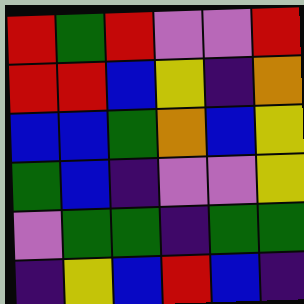[["red", "green", "red", "violet", "violet", "red"], ["red", "red", "blue", "yellow", "indigo", "orange"], ["blue", "blue", "green", "orange", "blue", "yellow"], ["green", "blue", "indigo", "violet", "violet", "yellow"], ["violet", "green", "green", "indigo", "green", "green"], ["indigo", "yellow", "blue", "red", "blue", "indigo"]]